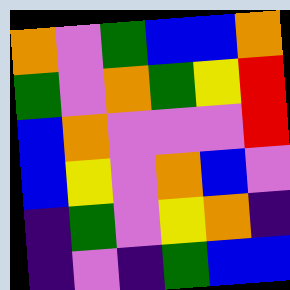[["orange", "violet", "green", "blue", "blue", "orange"], ["green", "violet", "orange", "green", "yellow", "red"], ["blue", "orange", "violet", "violet", "violet", "red"], ["blue", "yellow", "violet", "orange", "blue", "violet"], ["indigo", "green", "violet", "yellow", "orange", "indigo"], ["indigo", "violet", "indigo", "green", "blue", "blue"]]